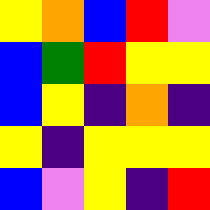[["yellow", "orange", "blue", "red", "violet"], ["blue", "green", "red", "yellow", "yellow"], ["blue", "yellow", "indigo", "orange", "indigo"], ["yellow", "indigo", "yellow", "yellow", "yellow"], ["blue", "violet", "yellow", "indigo", "red"]]